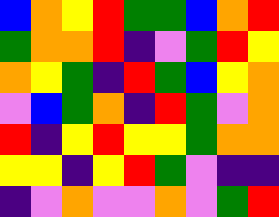[["blue", "orange", "yellow", "red", "green", "green", "blue", "orange", "red"], ["green", "orange", "orange", "red", "indigo", "violet", "green", "red", "yellow"], ["orange", "yellow", "green", "indigo", "red", "green", "blue", "yellow", "orange"], ["violet", "blue", "green", "orange", "indigo", "red", "green", "violet", "orange"], ["red", "indigo", "yellow", "red", "yellow", "yellow", "green", "orange", "orange"], ["yellow", "yellow", "indigo", "yellow", "red", "green", "violet", "indigo", "indigo"], ["indigo", "violet", "orange", "violet", "violet", "orange", "violet", "green", "red"]]